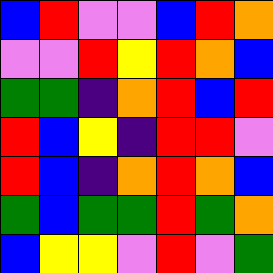[["blue", "red", "violet", "violet", "blue", "red", "orange"], ["violet", "violet", "red", "yellow", "red", "orange", "blue"], ["green", "green", "indigo", "orange", "red", "blue", "red"], ["red", "blue", "yellow", "indigo", "red", "red", "violet"], ["red", "blue", "indigo", "orange", "red", "orange", "blue"], ["green", "blue", "green", "green", "red", "green", "orange"], ["blue", "yellow", "yellow", "violet", "red", "violet", "green"]]